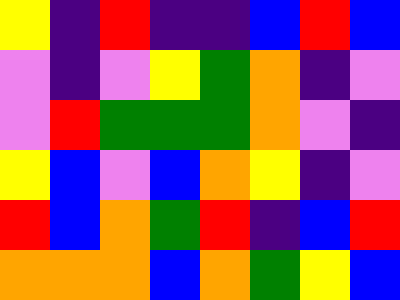[["yellow", "indigo", "red", "indigo", "indigo", "blue", "red", "blue"], ["violet", "indigo", "violet", "yellow", "green", "orange", "indigo", "violet"], ["violet", "red", "green", "green", "green", "orange", "violet", "indigo"], ["yellow", "blue", "violet", "blue", "orange", "yellow", "indigo", "violet"], ["red", "blue", "orange", "green", "red", "indigo", "blue", "red"], ["orange", "orange", "orange", "blue", "orange", "green", "yellow", "blue"]]